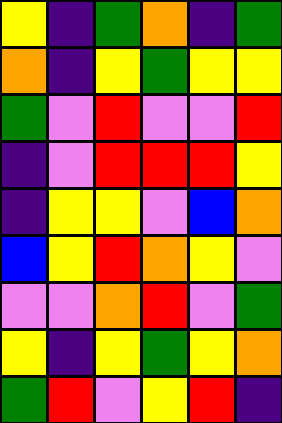[["yellow", "indigo", "green", "orange", "indigo", "green"], ["orange", "indigo", "yellow", "green", "yellow", "yellow"], ["green", "violet", "red", "violet", "violet", "red"], ["indigo", "violet", "red", "red", "red", "yellow"], ["indigo", "yellow", "yellow", "violet", "blue", "orange"], ["blue", "yellow", "red", "orange", "yellow", "violet"], ["violet", "violet", "orange", "red", "violet", "green"], ["yellow", "indigo", "yellow", "green", "yellow", "orange"], ["green", "red", "violet", "yellow", "red", "indigo"]]